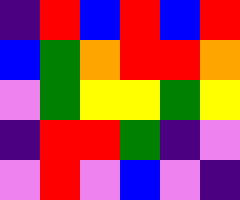[["indigo", "red", "blue", "red", "blue", "red"], ["blue", "green", "orange", "red", "red", "orange"], ["violet", "green", "yellow", "yellow", "green", "yellow"], ["indigo", "red", "red", "green", "indigo", "violet"], ["violet", "red", "violet", "blue", "violet", "indigo"]]